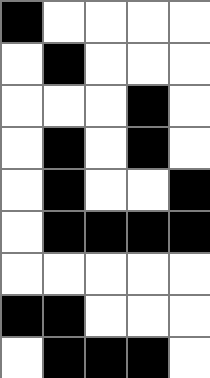[["black", "white", "white", "white", "white"], ["white", "black", "white", "white", "white"], ["white", "white", "white", "black", "white"], ["white", "black", "white", "black", "white"], ["white", "black", "white", "white", "black"], ["white", "black", "black", "black", "black"], ["white", "white", "white", "white", "white"], ["black", "black", "white", "white", "white"], ["white", "black", "black", "black", "white"]]